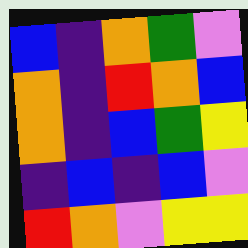[["blue", "indigo", "orange", "green", "violet"], ["orange", "indigo", "red", "orange", "blue"], ["orange", "indigo", "blue", "green", "yellow"], ["indigo", "blue", "indigo", "blue", "violet"], ["red", "orange", "violet", "yellow", "yellow"]]